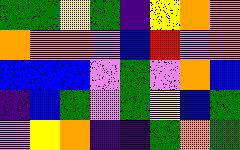[["green", "green", "yellow", "green", "indigo", "yellow", "orange", "orange"], ["orange", "orange", "orange", "violet", "blue", "red", "violet", "orange"], ["blue", "blue", "blue", "violet", "green", "violet", "orange", "blue"], ["indigo", "blue", "green", "violet", "green", "yellow", "blue", "green"], ["violet", "yellow", "orange", "indigo", "indigo", "green", "orange", "green"]]